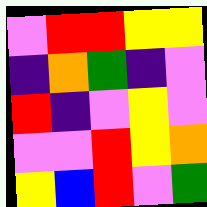[["violet", "red", "red", "yellow", "yellow"], ["indigo", "orange", "green", "indigo", "violet"], ["red", "indigo", "violet", "yellow", "violet"], ["violet", "violet", "red", "yellow", "orange"], ["yellow", "blue", "red", "violet", "green"]]